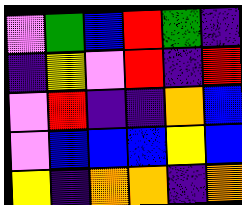[["violet", "green", "blue", "red", "green", "indigo"], ["indigo", "yellow", "violet", "red", "indigo", "red"], ["violet", "red", "indigo", "indigo", "orange", "blue"], ["violet", "blue", "blue", "blue", "yellow", "blue"], ["yellow", "indigo", "orange", "orange", "indigo", "orange"]]